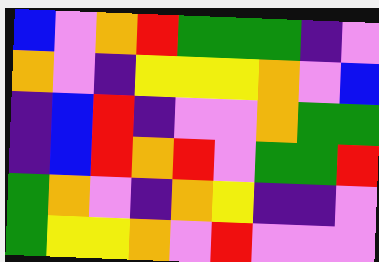[["blue", "violet", "orange", "red", "green", "green", "green", "indigo", "violet"], ["orange", "violet", "indigo", "yellow", "yellow", "yellow", "orange", "violet", "blue"], ["indigo", "blue", "red", "indigo", "violet", "violet", "orange", "green", "green"], ["indigo", "blue", "red", "orange", "red", "violet", "green", "green", "red"], ["green", "orange", "violet", "indigo", "orange", "yellow", "indigo", "indigo", "violet"], ["green", "yellow", "yellow", "orange", "violet", "red", "violet", "violet", "violet"]]